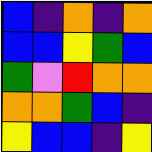[["blue", "indigo", "orange", "indigo", "orange"], ["blue", "blue", "yellow", "green", "blue"], ["green", "violet", "red", "orange", "orange"], ["orange", "orange", "green", "blue", "indigo"], ["yellow", "blue", "blue", "indigo", "yellow"]]